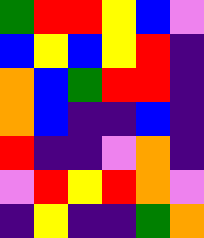[["green", "red", "red", "yellow", "blue", "violet"], ["blue", "yellow", "blue", "yellow", "red", "indigo"], ["orange", "blue", "green", "red", "red", "indigo"], ["orange", "blue", "indigo", "indigo", "blue", "indigo"], ["red", "indigo", "indigo", "violet", "orange", "indigo"], ["violet", "red", "yellow", "red", "orange", "violet"], ["indigo", "yellow", "indigo", "indigo", "green", "orange"]]